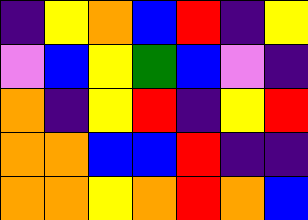[["indigo", "yellow", "orange", "blue", "red", "indigo", "yellow"], ["violet", "blue", "yellow", "green", "blue", "violet", "indigo"], ["orange", "indigo", "yellow", "red", "indigo", "yellow", "red"], ["orange", "orange", "blue", "blue", "red", "indigo", "indigo"], ["orange", "orange", "yellow", "orange", "red", "orange", "blue"]]